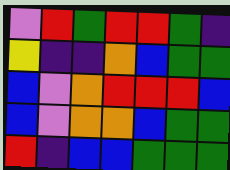[["violet", "red", "green", "red", "red", "green", "indigo"], ["yellow", "indigo", "indigo", "orange", "blue", "green", "green"], ["blue", "violet", "orange", "red", "red", "red", "blue"], ["blue", "violet", "orange", "orange", "blue", "green", "green"], ["red", "indigo", "blue", "blue", "green", "green", "green"]]